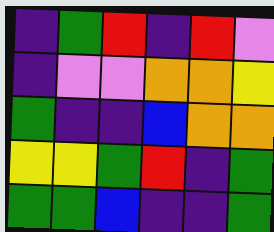[["indigo", "green", "red", "indigo", "red", "violet"], ["indigo", "violet", "violet", "orange", "orange", "yellow"], ["green", "indigo", "indigo", "blue", "orange", "orange"], ["yellow", "yellow", "green", "red", "indigo", "green"], ["green", "green", "blue", "indigo", "indigo", "green"]]